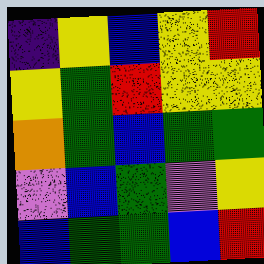[["indigo", "yellow", "blue", "yellow", "red"], ["yellow", "green", "red", "yellow", "yellow"], ["orange", "green", "blue", "green", "green"], ["violet", "blue", "green", "violet", "yellow"], ["blue", "green", "green", "blue", "red"]]